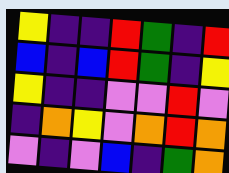[["yellow", "indigo", "indigo", "red", "green", "indigo", "red"], ["blue", "indigo", "blue", "red", "green", "indigo", "yellow"], ["yellow", "indigo", "indigo", "violet", "violet", "red", "violet"], ["indigo", "orange", "yellow", "violet", "orange", "red", "orange"], ["violet", "indigo", "violet", "blue", "indigo", "green", "orange"]]